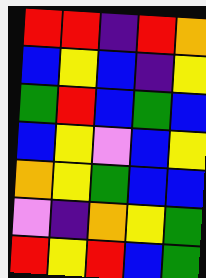[["red", "red", "indigo", "red", "orange"], ["blue", "yellow", "blue", "indigo", "yellow"], ["green", "red", "blue", "green", "blue"], ["blue", "yellow", "violet", "blue", "yellow"], ["orange", "yellow", "green", "blue", "blue"], ["violet", "indigo", "orange", "yellow", "green"], ["red", "yellow", "red", "blue", "green"]]